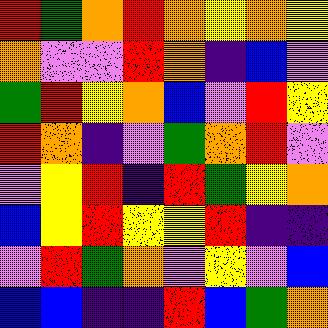[["red", "green", "orange", "red", "orange", "yellow", "orange", "yellow"], ["orange", "violet", "violet", "red", "orange", "indigo", "blue", "violet"], ["green", "red", "yellow", "orange", "blue", "violet", "red", "yellow"], ["red", "orange", "indigo", "violet", "green", "orange", "red", "violet"], ["violet", "yellow", "red", "indigo", "red", "green", "yellow", "orange"], ["blue", "yellow", "red", "yellow", "yellow", "red", "indigo", "indigo"], ["violet", "red", "green", "orange", "violet", "yellow", "violet", "blue"], ["blue", "blue", "indigo", "indigo", "red", "blue", "green", "orange"]]